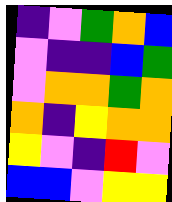[["indigo", "violet", "green", "orange", "blue"], ["violet", "indigo", "indigo", "blue", "green"], ["violet", "orange", "orange", "green", "orange"], ["orange", "indigo", "yellow", "orange", "orange"], ["yellow", "violet", "indigo", "red", "violet"], ["blue", "blue", "violet", "yellow", "yellow"]]